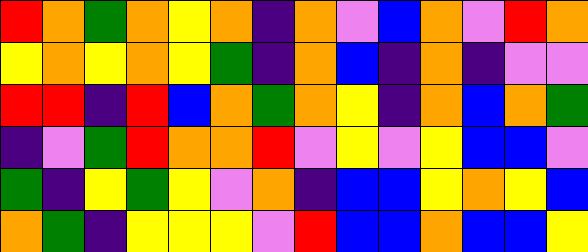[["red", "orange", "green", "orange", "yellow", "orange", "indigo", "orange", "violet", "blue", "orange", "violet", "red", "orange"], ["yellow", "orange", "yellow", "orange", "yellow", "green", "indigo", "orange", "blue", "indigo", "orange", "indigo", "violet", "violet"], ["red", "red", "indigo", "red", "blue", "orange", "green", "orange", "yellow", "indigo", "orange", "blue", "orange", "green"], ["indigo", "violet", "green", "red", "orange", "orange", "red", "violet", "yellow", "violet", "yellow", "blue", "blue", "violet"], ["green", "indigo", "yellow", "green", "yellow", "violet", "orange", "indigo", "blue", "blue", "yellow", "orange", "yellow", "blue"], ["orange", "green", "indigo", "yellow", "yellow", "yellow", "violet", "red", "blue", "blue", "orange", "blue", "blue", "yellow"]]